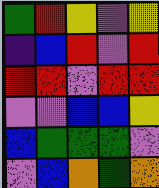[["green", "red", "yellow", "violet", "yellow"], ["indigo", "blue", "red", "violet", "red"], ["red", "red", "violet", "red", "red"], ["violet", "violet", "blue", "blue", "yellow"], ["blue", "green", "green", "green", "violet"], ["violet", "blue", "orange", "green", "orange"]]